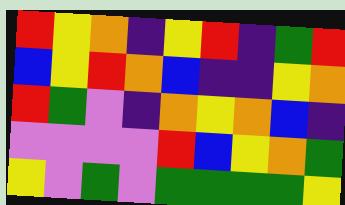[["red", "yellow", "orange", "indigo", "yellow", "red", "indigo", "green", "red"], ["blue", "yellow", "red", "orange", "blue", "indigo", "indigo", "yellow", "orange"], ["red", "green", "violet", "indigo", "orange", "yellow", "orange", "blue", "indigo"], ["violet", "violet", "violet", "violet", "red", "blue", "yellow", "orange", "green"], ["yellow", "violet", "green", "violet", "green", "green", "green", "green", "yellow"]]